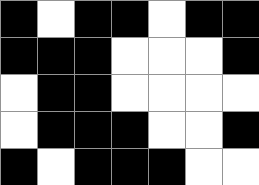[["black", "white", "black", "black", "white", "black", "black"], ["black", "black", "black", "white", "white", "white", "black"], ["white", "black", "black", "white", "white", "white", "white"], ["white", "black", "black", "black", "white", "white", "black"], ["black", "white", "black", "black", "black", "white", "white"]]